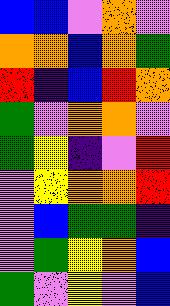[["blue", "blue", "violet", "orange", "violet"], ["orange", "orange", "blue", "orange", "green"], ["red", "indigo", "blue", "red", "orange"], ["green", "violet", "orange", "orange", "violet"], ["green", "yellow", "indigo", "violet", "red"], ["violet", "yellow", "orange", "orange", "red"], ["violet", "blue", "green", "green", "indigo"], ["violet", "green", "yellow", "orange", "blue"], ["green", "violet", "yellow", "violet", "blue"]]